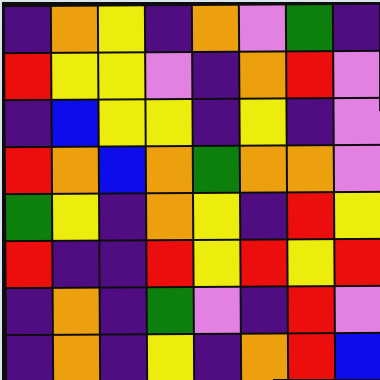[["indigo", "orange", "yellow", "indigo", "orange", "violet", "green", "indigo"], ["red", "yellow", "yellow", "violet", "indigo", "orange", "red", "violet"], ["indigo", "blue", "yellow", "yellow", "indigo", "yellow", "indigo", "violet"], ["red", "orange", "blue", "orange", "green", "orange", "orange", "violet"], ["green", "yellow", "indigo", "orange", "yellow", "indigo", "red", "yellow"], ["red", "indigo", "indigo", "red", "yellow", "red", "yellow", "red"], ["indigo", "orange", "indigo", "green", "violet", "indigo", "red", "violet"], ["indigo", "orange", "indigo", "yellow", "indigo", "orange", "red", "blue"]]